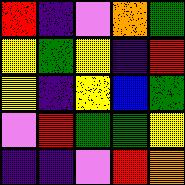[["red", "indigo", "violet", "orange", "green"], ["yellow", "green", "yellow", "indigo", "red"], ["yellow", "indigo", "yellow", "blue", "green"], ["violet", "red", "green", "green", "yellow"], ["indigo", "indigo", "violet", "red", "orange"]]